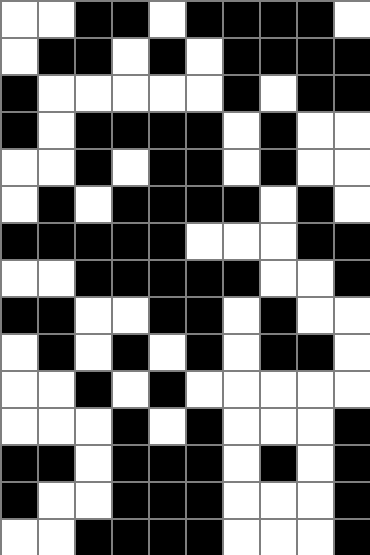[["white", "white", "black", "black", "white", "black", "black", "black", "black", "white"], ["white", "black", "black", "white", "black", "white", "black", "black", "black", "black"], ["black", "white", "white", "white", "white", "white", "black", "white", "black", "black"], ["black", "white", "black", "black", "black", "black", "white", "black", "white", "white"], ["white", "white", "black", "white", "black", "black", "white", "black", "white", "white"], ["white", "black", "white", "black", "black", "black", "black", "white", "black", "white"], ["black", "black", "black", "black", "black", "white", "white", "white", "black", "black"], ["white", "white", "black", "black", "black", "black", "black", "white", "white", "black"], ["black", "black", "white", "white", "black", "black", "white", "black", "white", "white"], ["white", "black", "white", "black", "white", "black", "white", "black", "black", "white"], ["white", "white", "black", "white", "black", "white", "white", "white", "white", "white"], ["white", "white", "white", "black", "white", "black", "white", "white", "white", "black"], ["black", "black", "white", "black", "black", "black", "white", "black", "white", "black"], ["black", "white", "white", "black", "black", "black", "white", "white", "white", "black"], ["white", "white", "black", "black", "black", "black", "white", "white", "white", "black"]]